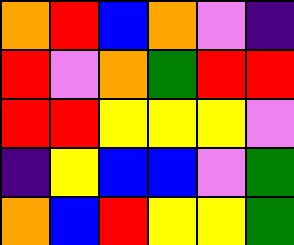[["orange", "red", "blue", "orange", "violet", "indigo"], ["red", "violet", "orange", "green", "red", "red"], ["red", "red", "yellow", "yellow", "yellow", "violet"], ["indigo", "yellow", "blue", "blue", "violet", "green"], ["orange", "blue", "red", "yellow", "yellow", "green"]]